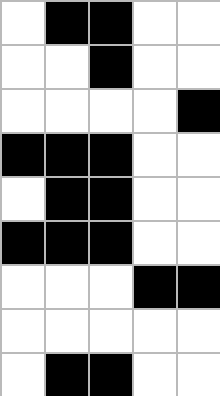[["white", "black", "black", "white", "white"], ["white", "white", "black", "white", "white"], ["white", "white", "white", "white", "black"], ["black", "black", "black", "white", "white"], ["white", "black", "black", "white", "white"], ["black", "black", "black", "white", "white"], ["white", "white", "white", "black", "black"], ["white", "white", "white", "white", "white"], ["white", "black", "black", "white", "white"]]